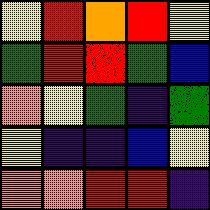[["yellow", "red", "orange", "red", "yellow"], ["green", "red", "red", "green", "blue"], ["orange", "yellow", "green", "indigo", "green"], ["yellow", "indigo", "indigo", "blue", "yellow"], ["orange", "orange", "red", "red", "indigo"]]